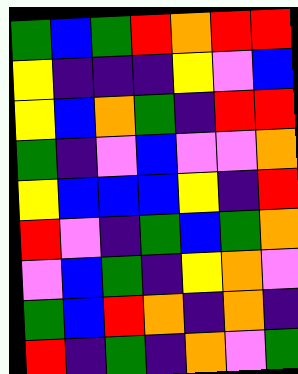[["green", "blue", "green", "red", "orange", "red", "red"], ["yellow", "indigo", "indigo", "indigo", "yellow", "violet", "blue"], ["yellow", "blue", "orange", "green", "indigo", "red", "red"], ["green", "indigo", "violet", "blue", "violet", "violet", "orange"], ["yellow", "blue", "blue", "blue", "yellow", "indigo", "red"], ["red", "violet", "indigo", "green", "blue", "green", "orange"], ["violet", "blue", "green", "indigo", "yellow", "orange", "violet"], ["green", "blue", "red", "orange", "indigo", "orange", "indigo"], ["red", "indigo", "green", "indigo", "orange", "violet", "green"]]